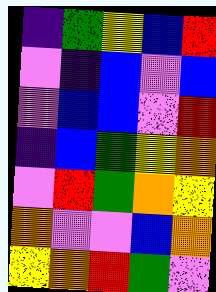[["indigo", "green", "yellow", "blue", "red"], ["violet", "indigo", "blue", "violet", "blue"], ["violet", "blue", "blue", "violet", "red"], ["indigo", "blue", "green", "yellow", "orange"], ["violet", "red", "green", "orange", "yellow"], ["orange", "violet", "violet", "blue", "orange"], ["yellow", "orange", "red", "green", "violet"]]